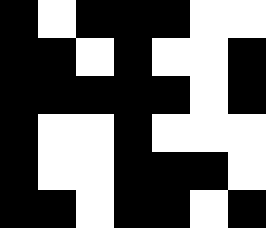[["black", "white", "black", "black", "black", "white", "white"], ["black", "black", "white", "black", "white", "white", "black"], ["black", "black", "black", "black", "black", "white", "black"], ["black", "white", "white", "black", "white", "white", "white"], ["black", "white", "white", "black", "black", "black", "white"], ["black", "black", "white", "black", "black", "white", "black"]]